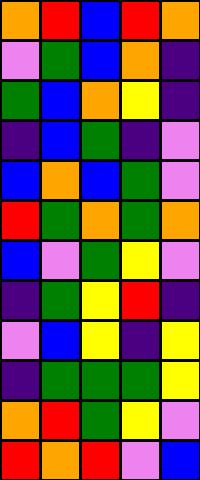[["orange", "red", "blue", "red", "orange"], ["violet", "green", "blue", "orange", "indigo"], ["green", "blue", "orange", "yellow", "indigo"], ["indigo", "blue", "green", "indigo", "violet"], ["blue", "orange", "blue", "green", "violet"], ["red", "green", "orange", "green", "orange"], ["blue", "violet", "green", "yellow", "violet"], ["indigo", "green", "yellow", "red", "indigo"], ["violet", "blue", "yellow", "indigo", "yellow"], ["indigo", "green", "green", "green", "yellow"], ["orange", "red", "green", "yellow", "violet"], ["red", "orange", "red", "violet", "blue"]]